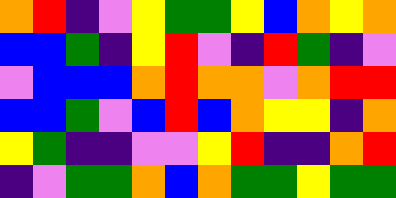[["orange", "red", "indigo", "violet", "yellow", "green", "green", "yellow", "blue", "orange", "yellow", "orange"], ["blue", "blue", "green", "indigo", "yellow", "red", "violet", "indigo", "red", "green", "indigo", "violet"], ["violet", "blue", "blue", "blue", "orange", "red", "orange", "orange", "violet", "orange", "red", "red"], ["blue", "blue", "green", "violet", "blue", "red", "blue", "orange", "yellow", "yellow", "indigo", "orange"], ["yellow", "green", "indigo", "indigo", "violet", "violet", "yellow", "red", "indigo", "indigo", "orange", "red"], ["indigo", "violet", "green", "green", "orange", "blue", "orange", "green", "green", "yellow", "green", "green"]]